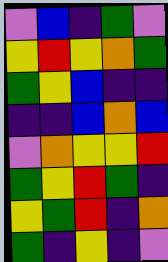[["violet", "blue", "indigo", "green", "violet"], ["yellow", "red", "yellow", "orange", "green"], ["green", "yellow", "blue", "indigo", "indigo"], ["indigo", "indigo", "blue", "orange", "blue"], ["violet", "orange", "yellow", "yellow", "red"], ["green", "yellow", "red", "green", "indigo"], ["yellow", "green", "red", "indigo", "orange"], ["green", "indigo", "yellow", "indigo", "violet"]]